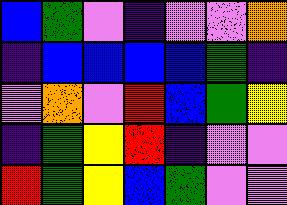[["blue", "green", "violet", "indigo", "violet", "violet", "orange"], ["indigo", "blue", "blue", "blue", "blue", "green", "indigo"], ["violet", "orange", "violet", "red", "blue", "green", "yellow"], ["indigo", "green", "yellow", "red", "indigo", "violet", "violet"], ["red", "green", "yellow", "blue", "green", "violet", "violet"]]